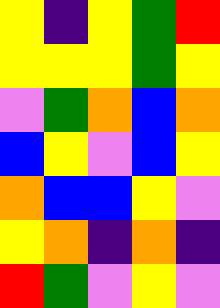[["yellow", "indigo", "yellow", "green", "red"], ["yellow", "yellow", "yellow", "green", "yellow"], ["violet", "green", "orange", "blue", "orange"], ["blue", "yellow", "violet", "blue", "yellow"], ["orange", "blue", "blue", "yellow", "violet"], ["yellow", "orange", "indigo", "orange", "indigo"], ["red", "green", "violet", "yellow", "violet"]]